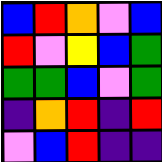[["blue", "red", "orange", "violet", "blue"], ["red", "violet", "yellow", "blue", "green"], ["green", "green", "blue", "violet", "green"], ["indigo", "orange", "red", "indigo", "red"], ["violet", "blue", "red", "indigo", "indigo"]]